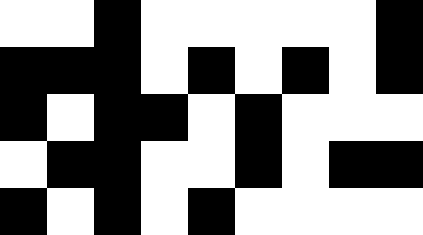[["white", "white", "black", "white", "white", "white", "white", "white", "black"], ["black", "black", "black", "white", "black", "white", "black", "white", "black"], ["black", "white", "black", "black", "white", "black", "white", "white", "white"], ["white", "black", "black", "white", "white", "black", "white", "black", "black"], ["black", "white", "black", "white", "black", "white", "white", "white", "white"]]